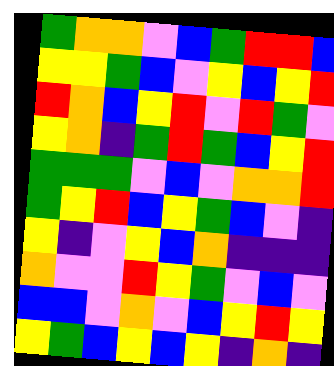[["green", "orange", "orange", "violet", "blue", "green", "red", "red", "blue"], ["yellow", "yellow", "green", "blue", "violet", "yellow", "blue", "yellow", "red"], ["red", "orange", "blue", "yellow", "red", "violet", "red", "green", "violet"], ["yellow", "orange", "indigo", "green", "red", "green", "blue", "yellow", "red"], ["green", "green", "green", "violet", "blue", "violet", "orange", "orange", "red"], ["green", "yellow", "red", "blue", "yellow", "green", "blue", "violet", "indigo"], ["yellow", "indigo", "violet", "yellow", "blue", "orange", "indigo", "indigo", "indigo"], ["orange", "violet", "violet", "red", "yellow", "green", "violet", "blue", "violet"], ["blue", "blue", "violet", "orange", "violet", "blue", "yellow", "red", "yellow"], ["yellow", "green", "blue", "yellow", "blue", "yellow", "indigo", "orange", "indigo"]]